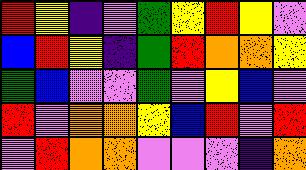[["red", "yellow", "indigo", "violet", "green", "yellow", "red", "yellow", "violet"], ["blue", "red", "yellow", "indigo", "green", "red", "orange", "orange", "yellow"], ["green", "blue", "violet", "violet", "green", "violet", "yellow", "blue", "violet"], ["red", "violet", "orange", "orange", "yellow", "blue", "red", "violet", "red"], ["violet", "red", "orange", "orange", "violet", "violet", "violet", "indigo", "orange"]]